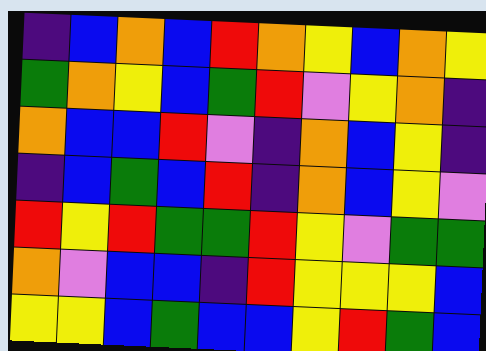[["indigo", "blue", "orange", "blue", "red", "orange", "yellow", "blue", "orange", "yellow"], ["green", "orange", "yellow", "blue", "green", "red", "violet", "yellow", "orange", "indigo"], ["orange", "blue", "blue", "red", "violet", "indigo", "orange", "blue", "yellow", "indigo"], ["indigo", "blue", "green", "blue", "red", "indigo", "orange", "blue", "yellow", "violet"], ["red", "yellow", "red", "green", "green", "red", "yellow", "violet", "green", "green"], ["orange", "violet", "blue", "blue", "indigo", "red", "yellow", "yellow", "yellow", "blue"], ["yellow", "yellow", "blue", "green", "blue", "blue", "yellow", "red", "green", "blue"]]